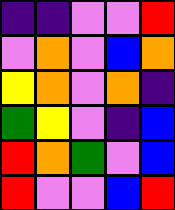[["indigo", "indigo", "violet", "violet", "red"], ["violet", "orange", "violet", "blue", "orange"], ["yellow", "orange", "violet", "orange", "indigo"], ["green", "yellow", "violet", "indigo", "blue"], ["red", "orange", "green", "violet", "blue"], ["red", "violet", "violet", "blue", "red"]]